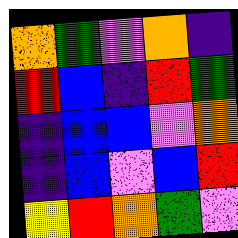[["orange", "green", "violet", "orange", "indigo"], ["red", "blue", "indigo", "red", "green"], ["indigo", "blue", "blue", "violet", "orange"], ["indigo", "blue", "violet", "blue", "red"], ["yellow", "red", "orange", "green", "violet"]]